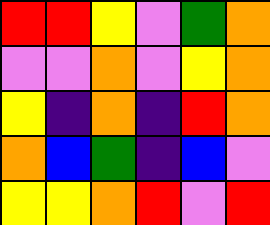[["red", "red", "yellow", "violet", "green", "orange"], ["violet", "violet", "orange", "violet", "yellow", "orange"], ["yellow", "indigo", "orange", "indigo", "red", "orange"], ["orange", "blue", "green", "indigo", "blue", "violet"], ["yellow", "yellow", "orange", "red", "violet", "red"]]